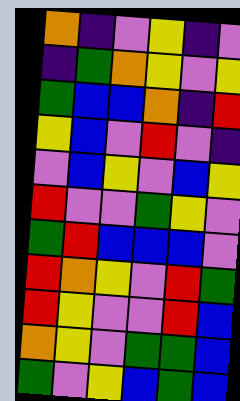[["orange", "indigo", "violet", "yellow", "indigo", "violet"], ["indigo", "green", "orange", "yellow", "violet", "yellow"], ["green", "blue", "blue", "orange", "indigo", "red"], ["yellow", "blue", "violet", "red", "violet", "indigo"], ["violet", "blue", "yellow", "violet", "blue", "yellow"], ["red", "violet", "violet", "green", "yellow", "violet"], ["green", "red", "blue", "blue", "blue", "violet"], ["red", "orange", "yellow", "violet", "red", "green"], ["red", "yellow", "violet", "violet", "red", "blue"], ["orange", "yellow", "violet", "green", "green", "blue"], ["green", "violet", "yellow", "blue", "green", "blue"]]